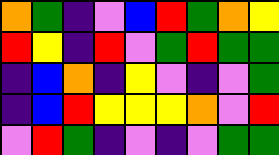[["orange", "green", "indigo", "violet", "blue", "red", "green", "orange", "yellow"], ["red", "yellow", "indigo", "red", "violet", "green", "red", "green", "green"], ["indigo", "blue", "orange", "indigo", "yellow", "violet", "indigo", "violet", "green"], ["indigo", "blue", "red", "yellow", "yellow", "yellow", "orange", "violet", "red"], ["violet", "red", "green", "indigo", "violet", "indigo", "violet", "green", "green"]]